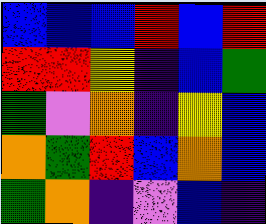[["blue", "blue", "blue", "red", "blue", "red"], ["red", "red", "yellow", "indigo", "blue", "green"], ["green", "violet", "orange", "indigo", "yellow", "blue"], ["orange", "green", "red", "blue", "orange", "blue"], ["green", "orange", "indigo", "violet", "blue", "indigo"]]